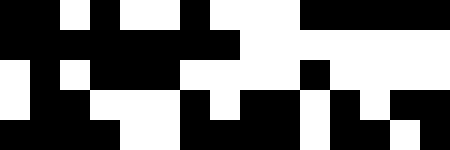[["black", "black", "white", "black", "white", "white", "black", "white", "white", "white", "black", "black", "black", "black", "black"], ["black", "black", "black", "black", "black", "black", "black", "black", "white", "white", "white", "white", "white", "white", "white"], ["white", "black", "white", "black", "black", "black", "white", "white", "white", "white", "black", "white", "white", "white", "white"], ["white", "black", "black", "white", "white", "white", "black", "white", "black", "black", "white", "black", "white", "black", "black"], ["black", "black", "black", "black", "white", "white", "black", "black", "black", "black", "white", "black", "black", "white", "black"]]